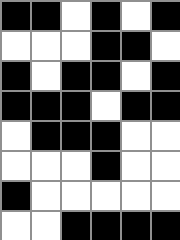[["black", "black", "white", "black", "white", "black"], ["white", "white", "white", "black", "black", "white"], ["black", "white", "black", "black", "white", "black"], ["black", "black", "black", "white", "black", "black"], ["white", "black", "black", "black", "white", "white"], ["white", "white", "white", "black", "white", "white"], ["black", "white", "white", "white", "white", "white"], ["white", "white", "black", "black", "black", "black"]]